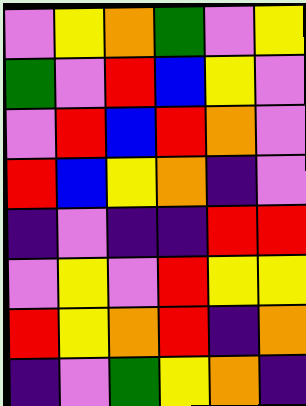[["violet", "yellow", "orange", "green", "violet", "yellow"], ["green", "violet", "red", "blue", "yellow", "violet"], ["violet", "red", "blue", "red", "orange", "violet"], ["red", "blue", "yellow", "orange", "indigo", "violet"], ["indigo", "violet", "indigo", "indigo", "red", "red"], ["violet", "yellow", "violet", "red", "yellow", "yellow"], ["red", "yellow", "orange", "red", "indigo", "orange"], ["indigo", "violet", "green", "yellow", "orange", "indigo"]]